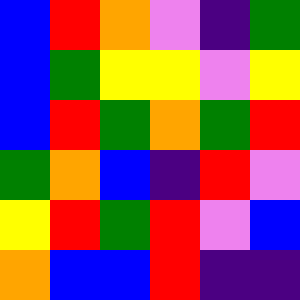[["blue", "red", "orange", "violet", "indigo", "green"], ["blue", "green", "yellow", "yellow", "violet", "yellow"], ["blue", "red", "green", "orange", "green", "red"], ["green", "orange", "blue", "indigo", "red", "violet"], ["yellow", "red", "green", "red", "violet", "blue"], ["orange", "blue", "blue", "red", "indigo", "indigo"]]